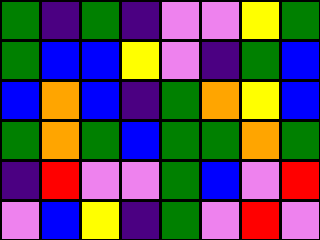[["green", "indigo", "green", "indigo", "violet", "violet", "yellow", "green"], ["green", "blue", "blue", "yellow", "violet", "indigo", "green", "blue"], ["blue", "orange", "blue", "indigo", "green", "orange", "yellow", "blue"], ["green", "orange", "green", "blue", "green", "green", "orange", "green"], ["indigo", "red", "violet", "violet", "green", "blue", "violet", "red"], ["violet", "blue", "yellow", "indigo", "green", "violet", "red", "violet"]]